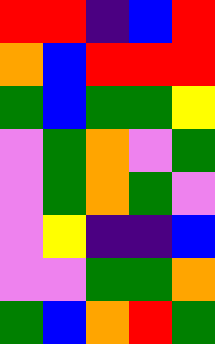[["red", "red", "indigo", "blue", "red"], ["orange", "blue", "red", "red", "red"], ["green", "blue", "green", "green", "yellow"], ["violet", "green", "orange", "violet", "green"], ["violet", "green", "orange", "green", "violet"], ["violet", "yellow", "indigo", "indigo", "blue"], ["violet", "violet", "green", "green", "orange"], ["green", "blue", "orange", "red", "green"]]